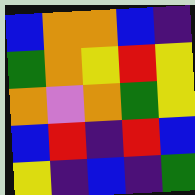[["blue", "orange", "orange", "blue", "indigo"], ["green", "orange", "yellow", "red", "yellow"], ["orange", "violet", "orange", "green", "yellow"], ["blue", "red", "indigo", "red", "blue"], ["yellow", "indigo", "blue", "indigo", "green"]]